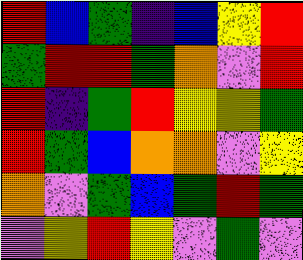[["red", "blue", "green", "indigo", "blue", "yellow", "red"], ["green", "red", "red", "green", "orange", "violet", "red"], ["red", "indigo", "green", "red", "yellow", "yellow", "green"], ["red", "green", "blue", "orange", "orange", "violet", "yellow"], ["orange", "violet", "green", "blue", "green", "red", "green"], ["violet", "yellow", "red", "yellow", "violet", "green", "violet"]]